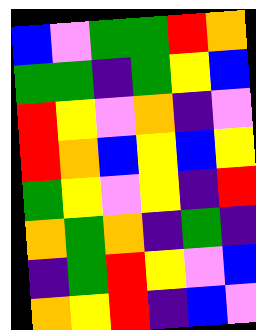[["blue", "violet", "green", "green", "red", "orange"], ["green", "green", "indigo", "green", "yellow", "blue"], ["red", "yellow", "violet", "orange", "indigo", "violet"], ["red", "orange", "blue", "yellow", "blue", "yellow"], ["green", "yellow", "violet", "yellow", "indigo", "red"], ["orange", "green", "orange", "indigo", "green", "indigo"], ["indigo", "green", "red", "yellow", "violet", "blue"], ["orange", "yellow", "red", "indigo", "blue", "violet"]]